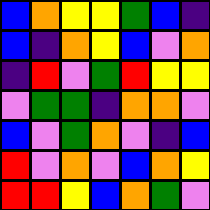[["blue", "orange", "yellow", "yellow", "green", "blue", "indigo"], ["blue", "indigo", "orange", "yellow", "blue", "violet", "orange"], ["indigo", "red", "violet", "green", "red", "yellow", "yellow"], ["violet", "green", "green", "indigo", "orange", "orange", "violet"], ["blue", "violet", "green", "orange", "violet", "indigo", "blue"], ["red", "violet", "orange", "violet", "blue", "orange", "yellow"], ["red", "red", "yellow", "blue", "orange", "green", "violet"]]